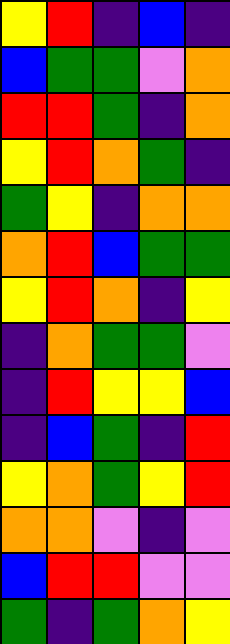[["yellow", "red", "indigo", "blue", "indigo"], ["blue", "green", "green", "violet", "orange"], ["red", "red", "green", "indigo", "orange"], ["yellow", "red", "orange", "green", "indigo"], ["green", "yellow", "indigo", "orange", "orange"], ["orange", "red", "blue", "green", "green"], ["yellow", "red", "orange", "indigo", "yellow"], ["indigo", "orange", "green", "green", "violet"], ["indigo", "red", "yellow", "yellow", "blue"], ["indigo", "blue", "green", "indigo", "red"], ["yellow", "orange", "green", "yellow", "red"], ["orange", "orange", "violet", "indigo", "violet"], ["blue", "red", "red", "violet", "violet"], ["green", "indigo", "green", "orange", "yellow"]]